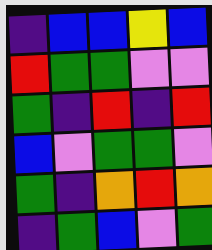[["indigo", "blue", "blue", "yellow", "blue"], ["red", "green", "green", "violet", "violet"], ["green", "indigo", "red", "indigo", "red"], ["blue", "violet", "green", "green", "violet"], ["green", "indigo", "orange", "red", "orange"], ["indigo", "green", "blue", "violet", "green"]]